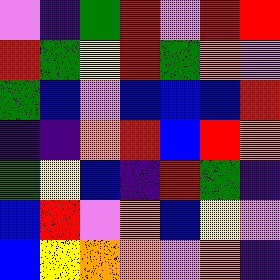[["violet", "indigo", "green", "red", "violet", "red", "red"], ["red", "green", "yellow", "red", "green", "orange", "violet"], ["green", "blue", "violet", "blue", "blue", "blue", "red"], ["indigo", "indigo", "orange", "red", "blue", "red", "orange"], ["green", "yellow", "blue", "indigo", "red", "green", "indigo"], ["blue", "red", "violet", "orange", "blue", "yellow", "violet"], ["blue", "yellow", "orange", "orange", "violet", "orange", "indigo"]]